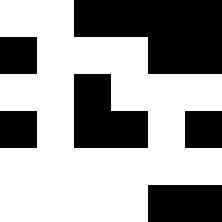[["white", "white", "black", "black", "black", "black"], ["black", "white", "white", "white", "black", "black"], ["white", "white", "black", "white", "white", "white"], ["black", "white", "black", "black", "white", "black"], ["white", "white", "white", "white", "white", "white"], ["white", "white", "white", "white", "black", "black"]]